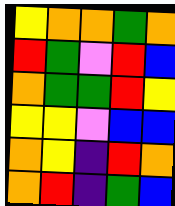[["yellow", "orange", "orange", "green", "orange"], ["red", "green", "violet", "red", "blue"], ["orange", "green", "green", "red", "yellow"], ["yellow", "yellow", "violet", "blue", "blue"], ["orange", "yellow", "indigo", "red", "orange"], ["orange", "red", "indigo", "green", "blue"]]